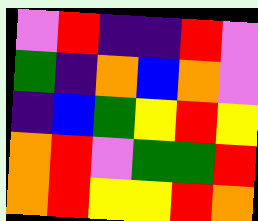[["violet", "red", "indigo", "indigo", "red", "violet"], ["green", "indigo", "orange", "blue", "orange", "violet"], ["indigo", "blue", "green", "yellow", "red", "yellow"], ["orange", "red", "violet", "green", "green", "red"], ["orange", "red", "yellow", "yellow", "red", "orange"]]